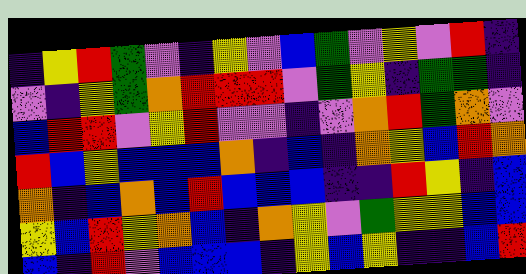[["indigo", "yellow", "red", "green", "violet", "indigo", "yellow", "violet", "blue", "green", "violet", "yellow", "violet", "red", "indigo"], ["violet", "indigo", "yellow", "green", "orange", "red", "red", "red", "violet", "green", "yellow", "indigo", "green", "green", "indigo"], ["blue", "red", "red", "violet", "yellow", "red", "violet", "violet", "indigo", "violet", "orange", "red", "green", "orange", "violet"], ["red", "blue", "yellow", "blue", "blue", "blue", "orange", "indigo", "blue", "indigo", "orange", "yellow", "blue", "red", "orange"], ["orange", "indigo", "blue", "orange", "blue", "red", "blue", "blue", "blue", "indigo", "indigo", "red", "yellow", "indigo", "blue"], ["yellow", "blue", "red", "yellow", "orange", "blue", "indigo", "orange", "yellow", "violet", "green", "yellow", "yellow", "blue", "blue"], ["blue", "indigo", "red", "violet", "blue", "blue", "blue", "indigo", "yellow", "blue", "yellow", "indigo", "indigo", "blue", "red"]]